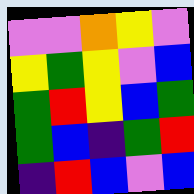[["violet", "violet", "orange", "yellow", "violet"], ["yellow", "green", "yellow", "violet", "blue"], ["green", "red", "yellow", "blue", "green"], ["green", "blue", "indigo", "green", "red"], ["indigo", "red", "blue", "violet", "blue"]]